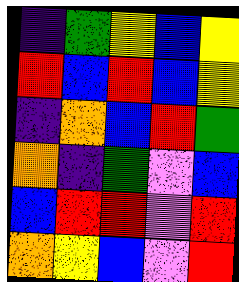[["indigo", "green", "yellow", "blue", "yellow"], ["red", "blue", "red", "blue", "yellow"], ["indigo", "orange", "blue", "red", "green"], ["orange", "indigo", "green", "violet", "blue"], ["blue", "red", "red", "violet", "red"], ["orange", "yellow", "blue", "violet", "red"]]